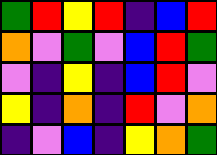[["green", "red", "yellow", "red", "indigo", "blue", "red"], ["orange", "violet", "green", "violet", "blue", "red", "green"], ["violet", "indigo", "yellow", "indigo", "blue", "red", "violet"], ["yellow", "indigo", "orange", "indigo", "red", "violet", "orange"], ["indigo", "violet", "blue", "indigo", "yellow", "orange", "green"]]